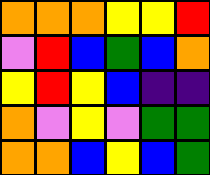[["orange", "orange", "orange", "yellow", "yellow", "red"], ["violet", "red", "blue", "green", "blue", "orange"], ["yellow", "red", "yellow", "blue", "indigo", "indigo"], ["orange", "violet", "yellow", "violet", "green", "green"], ["orange", "orange", "blue", "yellow", "blue", "green"]]